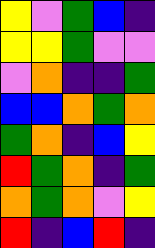[["yellow", "violet", "green", "blue", "indigo"], ["yellow", "yellow", "green", "violet", "violet"], ["violet", "orange", "indigo", "indigo", "green"], ["blue", "blue", "orange", "green", "orange"], ["green", "orange", "indigo", "blue", "yellow"], ["red", "green", "orange", "indigo", "green"], ["orange", "green", "orange", "violet", "yellow"], ["red", "indigo", "blue", "red", "indigo"]]